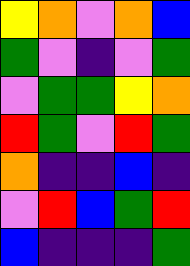[["yellow", "orange", "violet", "orange", "blue"], ["green", "violet", "indigo", "violet", "green"], ["violet", "green", "green", "yellow", "orange"], ["red", "green", "violet", "red", "green"], ["orange", "indigo", "indigo", "blue", "indigo"], ["violet", "red", "blue", "green", "red"], ["blue", "indigo", "indigo", "indigo", "green"]]